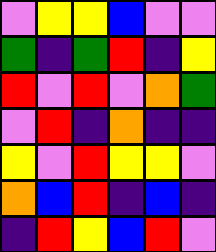[["violet", "yellow", "yellow", "blue", "violet", "violet"], ["green", "indigo", "green", "red", "indigo", "yellow"], ["red", "violet", "red", "violet", "orange", "green"], ["violet", "red", "indigo", "orange", "indigo", "indigo"], ["yellow", "violet", "red", "yellow", "yellow", "violet"], ["orange", "blue", "red", "indigo", "blue", "indigo"], ["indigo", "red", "yellow", "blue", "red", "violet"]]